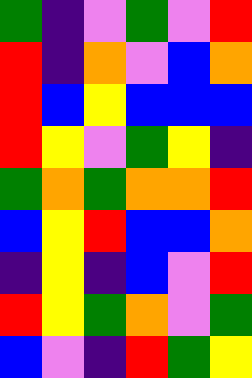[["green", "indigo", "violet", "green", "violet", "red"], ["red", "indigo", "orange", "violet", "blue", "orange"], ["red", "blue", "yellow", "blue", "blue", "blue"], ["red", "yellow", "violet", "green", "yellow", "indigo"], ["green", "orange", "green", "orange", "orange", "red"], ["blue", "yellow", "red", "blue", "blue", "orange"], ["indigo", "yellow", "indigo", "blue", "violet", "red"], ["red", "yellow", "green", "orange", "violet", "green"], ["blue", "violet", "indigo", "red", "green", "yellow"]]